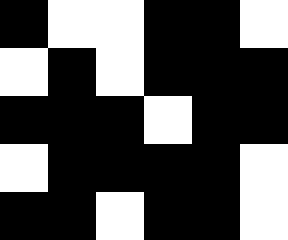[["black", "white", "white", "black", "black", "white"], ["white", "black", "white", "black", "black", "black"], ["black", "black", "black", "white", "black", "black"], ["white", "black", "black", "black", "black", "white"], ["black", "black", "white", "black", "black", "white"]]